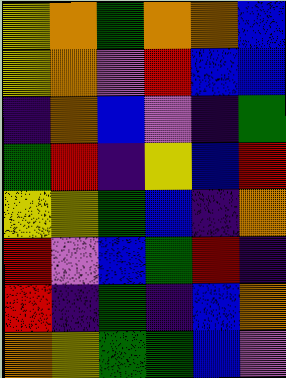[["yellow", "orange", "green", "orange", "orange", "blue"], ["yellow", "orange", "violet", "red", "blue", "blue"], ["indigo", "orange", "blue", "violet", "indigo", "green"], ["green", "red", "indigo", "yellow", "blue", "red"], ["yellow", "yellow", "green", "blue", "indigo", "orange"], ["red", "violet", "blue", "green", "red", "indigo"], ["red", "indigo", "green", "indigo", "blue", "orange"], ["orange", "yellow", "green", "green", "blue", "violet"]]